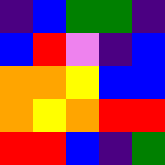[["indigo", "blue", "green", "green", "indigo"], ["blue", "red", "violet", "indigo", "blue"], ["orange", "orange", "yellow", "blue", "blue"], ["orange", "yellow", "orange", "red", "red"], ["red", "red", "blue", "indigo", "green"]]